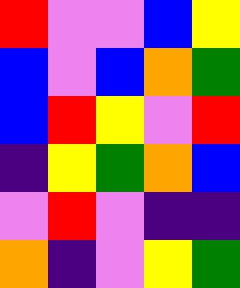[["red", "violet", "violet", "blue", "yellow"], ["blue", "violet", "blue", "orange", "green"], ["blue", "red", "yellow", "violet", "red"], ["indigo", "yellow", "green", "orange", "blue"], ["violet", "red", "violet", "indigo", "indigo"], ["orange", "indigo", "violet", "yellow", "green"]]